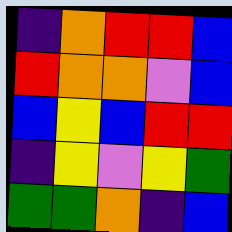[["indigo", "orange", "red", "red", "blue"], ["red", "orange", "orange", "violet", "blue"], ["blue", "yellow", "blue", "red", "red"], ["indigo", "yellow", "violet", "yellow", "green"], ["green", "green", "orange", "indigo", "blue"]]